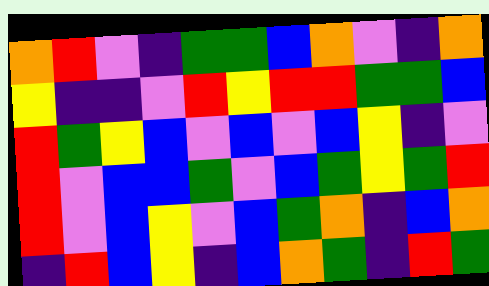[["orange", "red", "violet", "indigo", "green", "green", "blue", "orange", "violet", "indigo", "orange"], ["yellow", "indigo", "indigo", "violet", "red", "yellow", "red", "red", "green", "green", "blue"], ["red", "green", "yellow", "blue", "violet", "blue", "violet", "blue", "yellow", "indigo", "violet"], ["red", "violet", "blue", "blue", "green", "violet", "blue", "green", "yellow", "green", "red"], ["red", "violet", "blue", "yellow", "violet", "blue", "green", "orange", "indigo", "blue", "orange"], ["indigo", "red", "blue", "yellow", "indigo", "blue", "orange", "green", "indigo", "red", "green"]]